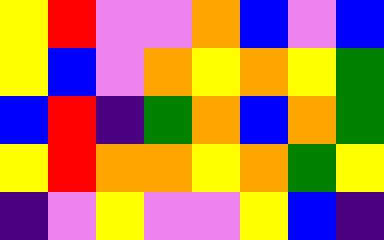[["yellow", "red", "violet", "violet", "orange", "blue", "violet", "blue"], ["yellow", "blue", "violet", "orange", "yellow", "orange", "yellow", "green"], ["blue", "red", "indigo", "green", "orange", "blue", "orange", "green"], ["yellow", "red", "orange", "orange", "yellow", "orange", "green", "yellow"], ["indigo", "violet", "yellow", "violet", "violet", "yellow", "blue", "indigo"]]